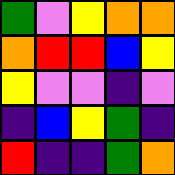[["green", "violet", "yellow", "orange", "orange"], ["orange", "red", "red", "blue", "yellow"], ["yellow", "violet", "violet", "indigo", "violet"], ["indigo", "blue", "yellow", "green", "indigo"], ["red", "indigo", "indigo", "green", "orange"]]